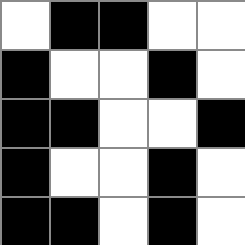[["white", "black", "black", "white", "white"], ["black", "white", "white", "black", "white"], ["black", "black", "white", "white", "black"], ["black", "white", "white", "black", "white"], ["black", "black", "white", "black", "white"]]